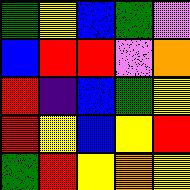[["green", "yellow", "blue", "green", "violet"], ["blue", "red", "red", "violet", "orange"], ["red", "indigo", "blue", "green", "yellow"], ["red", "yellow", "blue", "yellow", "red"], ["green", "red", "yellow", "orange", "yellow"]]